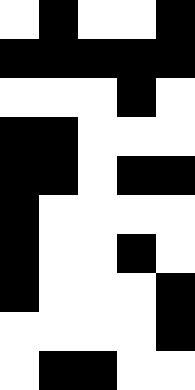[["white", "black", "white", "white", "black"], ["black", "black", "black", "black", "black"], ["white", "white", "white", "black", "white"], ["black", "black", "white", "white", "white"], ["black", "black", "white", "black", "black"], ["black", "white", "white", "white", "white"], ["black", "white", "white", "black", "white"], ["black", "white", "white", "white", "black"], ["white", "white", "white", "white", "black"], ["white", "black", "black", "white", "white"]]